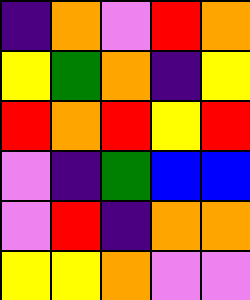[["indigo", "orange", "violet", "red", "orange"], ["yellow", "green", "orange", "indigo", "yellow"], ["red", "orange", "red", "yellow", "red"], ["violet", "indigo", "green", "blue", "blue"], ["violet", "red", "indigo", "orange", "orange"], ["yellow", "yellow", "orange", "violet", "violet"]]